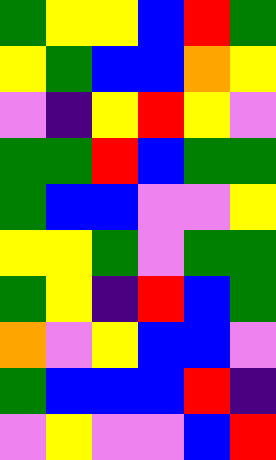[["green", "yellow", "yellow", "blue", "red", "green"], ["yellow", "green", "blue", "blue", "orange", "yellow"], ["violet", "indigo", "yellow", "red", "yellow", "violet"], ["green", "green", "red", "blue", "green", "green"], ["green", "blue", "blue", "violet", "violet", "yellow"], ["yellow", "yellow", "green", "violet", "green", "green"], ["green", "yellow", "indigo", "red", "blue", "green"], ["orange", "violet", "yellow", "blue", "blue", "violet"], ["green", "blue", "blue", "blue", "red", "indigo"], ["violet", "yellow", "violet", "violet", "blue", "red"]]